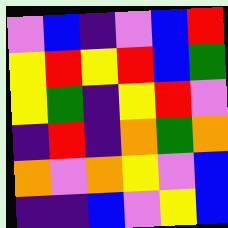[["violet", "blue", "indigo", "violet", "blue", "red"], ["yellow", "red", "yellow", "red", "blue", "green"], ["yellow", "green", "indigo", "yellow", "red", "violet"], ["indigo", "red", "indigo", "orange", "green", "orange"], ["orange", "violet", "orange", "yellow", "violet", "blue"], ["indigo", "indigo", "blue", "violet", "yellow", "blue"]]